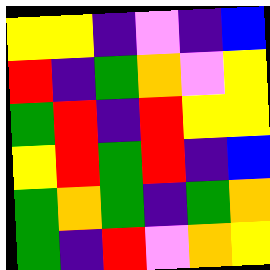[["yellow", "yellow", "indigo", "violet", "indigo", "blue"], ["red", "indigo", "green", "orange", "violet", "yellow"], ["green", "red", "indigo", "red", "yellow", "yellow"], ["yellow", "red", "green", "red", "indigo", "blue"], ["green", "orange", "green", "indigo", "green", "orange"], ["green", "indigo", "red", "violet", "orange", "yellow"]]